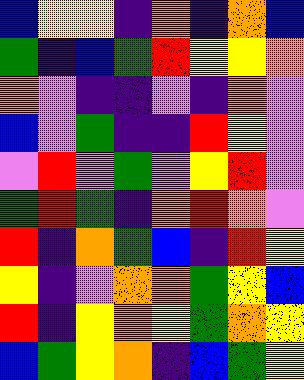[["blue", "yellow", "yellow", "indigo", "orange", "indigo", "orange", "blue"], ["green", "indigo", "blue", "green", "red", "yellow", "yellow", "orange"], ["orange", "violet", "indigo", "indigo", "violet", "indigo", "orange", "violet"], ["blue", "violet", "green", "indigo", "indigo", "red", "yellow", "violet"], ["violet", "red", "violet", "green", "violet", "yellow", "red", "violet"], ["green", "red", "green", "indigo", "orange", "red", "orange", "violet"], ["red", "indigo", "orange", "green", "blue", "indigo", "red", "yellow"], ["yellow", "indigo", "violet", "orange", "orange", "green", "yellow", "blue"], ["red", "indigo", "yellow", "orange", "yellow", "green", "orange", "yellow"], ["blue", "green", "yellow", "orange", "indigo", "blue", "green", "yellow"]]